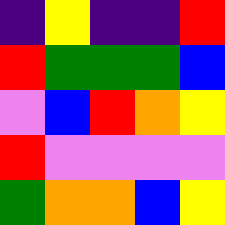[["indigo", "yellow", "indigo", "indigo", "red"], ["red", "green", "green", "green", "blue"], ["violet", "blue", "red", "orange", "yellow"], ["red", "violet", "violet", "violet", "violet"], ["green", "orange", "orange", "blue", "yellow"]]